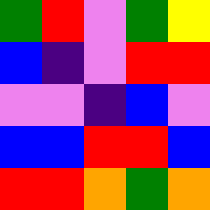[["green", "red", "violet", "green", "yellow"], ["blue", "indigo", "violet", "red", "red"], ["violet", "violet", "indigo", "blue", "violet"], ["blue", "blue", "red", "red", "blue"], ["red", "red", "orange", "green", "orange"]]